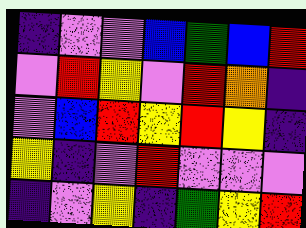[["indigo", "violet", "violet", "blue", "green", "blue", "red"], ["violet", "red", "yellow", "violet", "red", "orange", "indigo"], ["violet", "blue", "red", "yellow", "red", "yellow", "indigo"], ["yellow", "indigo", "violet", "red", "violet", "violet", "violet"], ["indigo", "violet", "yellow", "indigo", "green", "yellow", "red"]]